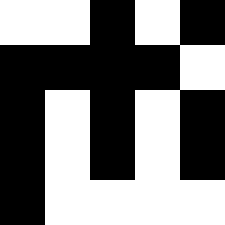[["white", "white", "black", "white", "black"], ["black", "black", "black", "black", "white"], ["black", "white", "black", "white", "black"], ["black", "white", "black", "white", "black"], ["black", "white", "white", "white", "white"]]